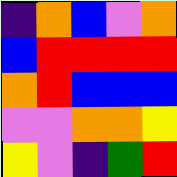[["indigo", "orange", "blue", "violet", "orange"], ["blue", "red", "red", "red", "red"], ["orange", "red", "blue", "blue", "blue"], ["violet", "violet", "orange", "orange", "yellow"], ["yellow", "violet", "indigo", "green", "red"]]